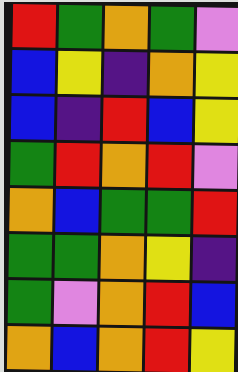[["red", "green", "orange", "green", "violet"], ["blue", "yellow", "indigo", "orange", "yellow"], ["blue", "indigo", "red", "blue", "yellow"], ["green", "red", "orange", "red", "violet"], ["orange", "blue", "green", "green", "red"], ["green", "green", "orange", "yellow", "indigo"], ["green", "violet", "orange", "red", "blue"], ["orange", "blue", "orange", "red", "yellow"]]